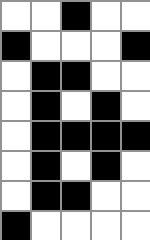[["white", "white", "black", "white", "white"], ["black", "white", "white", "white", "black"], ["white", "black", "black", "white", "white"], ["white", "black", "white", "black", "white"], ["white", "black", "black", "black", "black"], ["white", "black", "white", "black", "white"], ["white", "black", "black", "white", "white"], ["black", "white", "white", "white", "white"]]